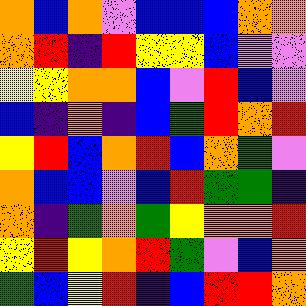[["orange", "blue", "orange", "violet", "blue", "blue", "blue", "orange", "orange"], ["orange", "red", "indigo", "red", "yellow", "yellow", "blue", "violet", "violet"], ["yellow", "yellow", "orange", "orange", "blue", "violet", "red", "blue", "violet"], ["blue", "indigo", "orange", "indigo", "blue", "green", "red", "orange", "red"], ["yellow", "red", "blue", "orange", "red", "blue", "orange", "green", "violet"], ["orange", "blue", "blue", "violet", "blue", "red", "green", "green", "indigo"], ["orange", "indigo", "green", "orange", "green", "yellow", "orange", "orange", "red"], ["yellow", "red", "yellow", "orange", "red", "green", "violet", "blue", "orange"], ["green", "blue", "yellow", "red", "indigo", "blue", "red", "red", "orange"]]